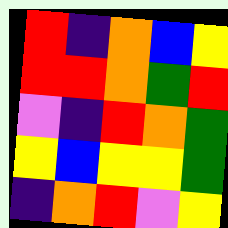[["red", "indigo", "orange", "blue", "yellow"], ["red", "red", "orange", "green", "red"], ["violet", "indigo", "red", "orange", "green"], ["yellow", "blue", "yellow", "yellow", "green"], ["indigo", "orange", "red", "violet", "yellow"]]